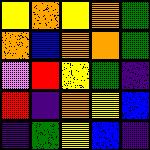[["yellow", "orange", "yellow", "orange", "green"], ["orange", "blue", "orange", "orange", "green"], ["violet", "red", "yellow", "green", "indigo"], ["red", "indigo", "orange", "yellow", "blue"], ["indigo", "green", "yellow", "blue", "indigo"]]